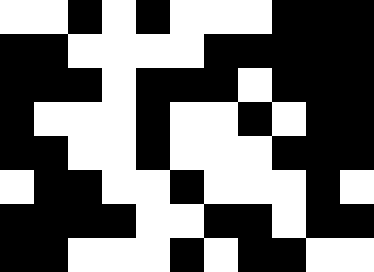[["white", "white", "black", "white", "black", "white", "white", "white", "black", "black", "black"], ["black", "black", "white", "white", "white", "white", "black", "black", "black", "black", "black"], ["black", "black", "black", "white", "black", "black", "black", "white", "black", "black", "black"], ["black", "white", "white", "white", "black", "white", "white", "black", "white", "black", "black"], ["black", "black", "white", "white", "black", "white", "white", "white", "black", "black", "black"], ["white", "black", "black", "white", "white", "black", "white", "white", "white", "black", "white"], ["black", "black", "black", "black", "white", "white", "black", "black", "white", "black", "black"], ["black", "black", "white", "white", "white", "black", "white", "black", "black", "white", "white"]]